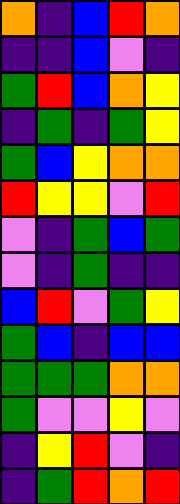[["orange", "indigo", "blue", "red", "orange"], ["indigo", "indigo", "blue", "violet", "indigo"], ["green", "red", "blue", "orange", "yellow"], ["indigo", "green", "indigo", "green", "yellow"], ["green", "blue", "yellow", "orange", "orange"], ["red", "yellow", "yellow", "violet", "red"], ["violet", "indigo", "green", "blue", "green"], ["violet", "indigo", "green", "indigo", "indigo"], ["blue", "red", "violet", "green", "yellow"], ["green", "blue", "indigo", "blue", "blue"], ["green", "green", "green", "orange", "orange"], ["green", "violet", "violet", "yellow", "violet"], ["indigo", "yellow", "red", "violet", "indigo"], ["indigo", "green", "red", "orange", "red"]]